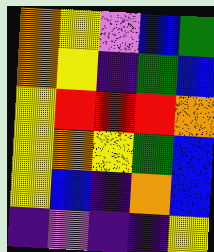[["orange", "yellow", "violet", "blue", "green"], ["orange", "yellow", "indigo", "green", "blue"], ["yellow", "red", "red", "red", "orange"], ["yellow", "orange", "yellow", "green", "blue"], ["yellow", "blue", "indigo", "orange", "blue"], ["indigo", "violet", "indigo", "indigo", "yellow"]]